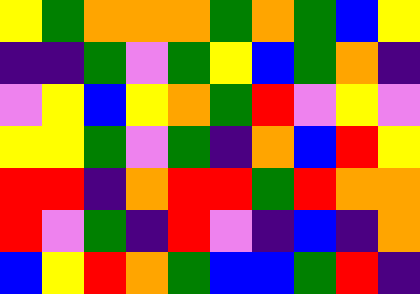[["yellow", "green", "orange", "orange", "orange", "green", "orange", "green", "blue", "yellow"], ["indigo", "indigo", "green", "violet", "green", "yellow", "blue", "green", "orange", "indigo"], ["violet", "yellow", "blue", "yellow", "orange", "green", "red", "violet", "yellow", "violet"], ["yellow", "yellow", "green", "violet", "green", "indigo", "orange", "blue", "red", "yellow"], ["red", "red", "indigo", "orange", "red", "red", "green", "red", "orange", "orange"], ["red", "violet", "green", "indigo", "red", "violet", "indigo", "blue", "indigo", "orange"], ["blue", "yellow", "red", "orange", "green", "blue", "blue", "green", "red", "indigo"]]